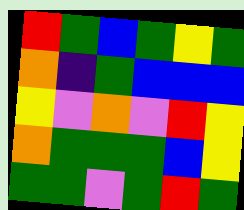[["red", "green", "blue", "green", "yellow", "green"], ["orange", "indigo", "green", "blue", "blue", "blue"], ["yellow", "violet", "orange", "violet", "red", "yellow"], ["orange", "green", "green", "green", "blue", "yellow"], ["green", "green", "violet", "green", "red", "green"]]